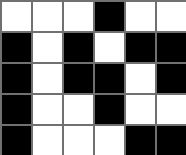[["white", "white", "white", "black", "white", "white"], ["black", "white", "black", "white", "black", "black"], ["black", "white", "black", "black", "white", "black"], ["black", "white", "white", "black", "white", "white"], ["black", "white", "white", "white", "black", "black"]]